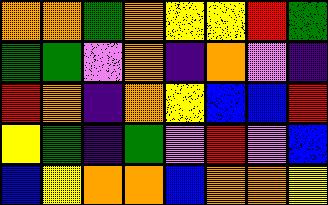[["orange", "orange", "green", "orange", "yellow", "yellow", "red", "green"], ["green", "green", "violet", "orange", "indigo", "orange", "violet", "indigo"], ["red", "orange", "indigo", "orange", "yellow", "blue", "blue", "red"], ["yellow", "green", "indigo", "green", "violet", "red", "violet", "blue"], ["blue", "yellow", "orange", "orange", "blue", "orange", "orange", "yellow"]]